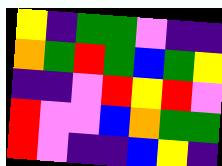[["yellow", "indigo", "green", "green", "violet", "indigo", "indigo"], ["orange", "green", "red", "green", "blue", "green", "yellow"], ["indigo", "indigo", "violet", "red", "yellow", "red", "violet"], ["red", "violet", "violet", "blue", "orange", "green", "green"], ["red", "violet", "indigo", "indigo", "blue", "yellow", "indigo"]]